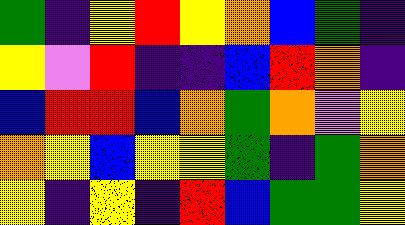[["green", "indigo", "yellow", "red", "yellow", "orange", "blue", "green", "indigo"], ["yellow", "violet", "red", "indigo", "indigo", "blue", "red", "orange", "indigo"], ["blue", "red", "red", "blue", "orange", "green", "orange", "violet", "yellow"], ["orange", "yellow", "blue", "yellow", "yellow", "green", "indigo", "green", "orange"], ["yellow", "indigo", "yellow", "indigo", "red", "blue", "green", "green", "yellow"]]